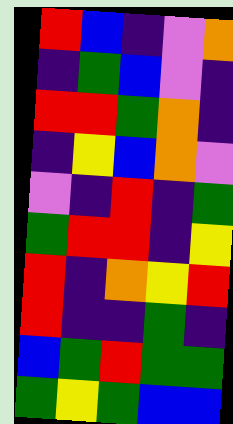[["red", "blue", "indigo", "violet", "orange"], ["indigo", "green", "blue", "violet", "indigo"], ["red", "red", "green", "orange", "indigo"], ["indigo", "yellow", "blue", "orange", "violet"], ["violet", "indigo", "red", "indigo", "green"], ["green", "red", "red", "indigo", "yellow"], ["red", "indigo", "orange", "yellow", "red"], ["red", "indigo", "indigo", "green", "indigo"], ["blue", "green", "red", "green", "green"], ["green", "yellow", "green", "blue", "blue"]]